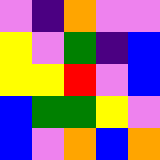[["violet", "indigo", "orange", "violet", "violet"], ["yellow", "violet", "green", "indigo", "blue"], ["yellow", "yellow", "red", "violet", "blue"], ["blue", "green", "green", "yellow", "violet"], ["blue", "violet", "orange", "blue", "orange"]]